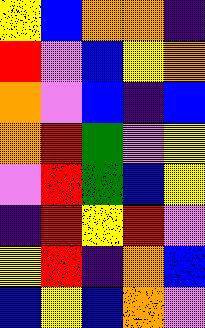[["yellow", "blue", "orange", "orange", "indigo"], ["red", "violet", "blue", "yellow", "orange"], ["orange", "violet", "blue", "indigo", "blue"], ["orange", "red", "green", "violet", "yellow"], ["violet", "red", "green", "blue", "yellow"], ["indigo", "red", "yellow", "red", "violet"], ["yellow", "red", "indigo", "orange", "blue"], ["blue", "yellow", "blue", "orange", "violet"]]